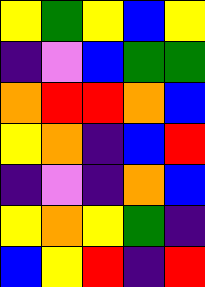[["yellow", "green", "yellow", "blue", "yellow"], ["indigo", "violet", "blue", "green", "green"], ["orange", "red", "red", "orange", "blue"], ["yellow", "orange", "indigo", "blue", "red"], ["indigo", "violet", "indigo", "orange", "blue"], ["yellow", "orange", "yellow", "green", "indigo"], ["blue", "yellow", "red", "indigo", "red"]]